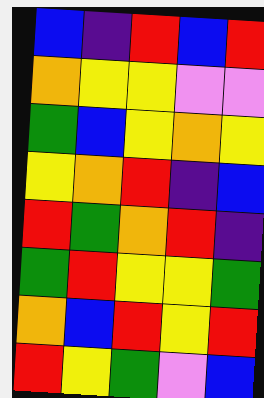[["blue", "indigo", "red", "blue", "red"], ["orange", "yellow", "yellow", "violet", "violet"], ["green", "blue", "yellow", "orange", "yellow"], ["yellow", "orange", "red", "indigo", "blue"], ["red", "green", "orange", "red", "indigo"], ["green", "red", "yellow", "yellow", "green"], ["orange", "blue", "red", "yellow", "red"], ["red", "yellow", "green", "violet", "blue"]]